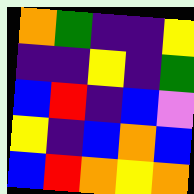[["orange", "green", "indigo", "indigo", "yellow"], ["indigo", "indigo", "yellow", "indigo", "green"], ["blue", "red", "indigo", "blue", "violet"], ["yellow", "indigo", "blue", "orange", "blue"], ["blue", "red", "orange", "yellow", "orange"]]